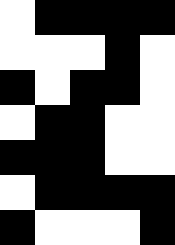[["white", "black", "black", "black", "black"], ["white", "white", "white", "black", "white"], ["black", "white", "black", "black", "white"], ["white", "black", "black", "white", "white"], ["black", "black", "black", "white", "white"], ["white", "black", "black", "black", "black"], ["black", "white", "white", "white", "black"]]